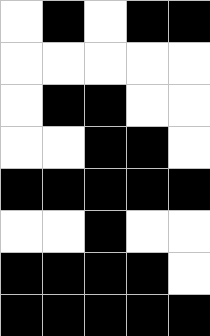[["white", "black", "white", "black", "black"], ["white", "white", "white", "white", "white"], ["white", "black", "black", "white", "white"], ["white", "white", "black", "black", "white"], ["black", "black", "black", "black", "black"], ["white", "white", "black", "white", "white"], ["black", "black", "black", "black", "white"], ["black", "black", "black", "black", "black"]]